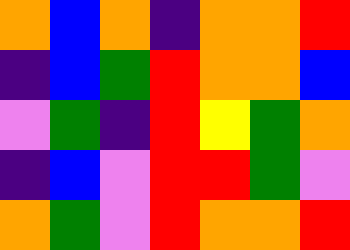[["orange", "blue", "orange", "indigo", "orange", "orange", "red"], ["indigo", "blue", "green", "red", "orange", "orange", "blue"], ["violet", "green", "indigo", "red", "yellow", "green", "orange"], ["indigo", "blue", "violet", "red", "red", "green", "violet"], ["orange", "green", "violet", "red", "orange", "orange", "red"]]